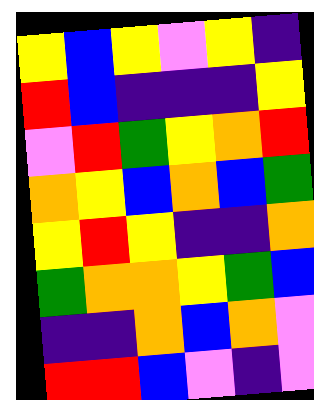[["yellow", "blue", "yellow", "violet", "yellow", "indigo"], ["red", "blue", "indigo", "indigo", "indigo", "yellow"], ["violet", "red", "green", "yellow", "orange", "red"], ["orange", "yellow", "blue", "orange", "blue", "green"], ["yellow", "red", "yellow", "indigo", "indigo", "orange"], ["green", "orange", "orange", "yellow", "green", "blue"], ["indigo", "indigo", "orange", "blue", "orange", "violet"], ["red", "red", "blue", "violet", "indigo", "violet"]]